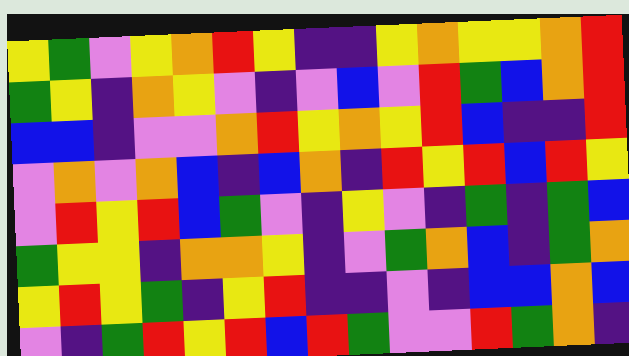[["yellow", "green", "violet", "yellow", "orange", "red", "yellow", "indigo", "indigo", "yellow", "orange", "yellow", "yellow", "orange", "red"], ["green", "yellow", "indigo", "orange", "yellow", "violet", "indigo", "violet", "blue", "violet", "red", "green", "blue", "orange", "red"], ["blue", "blue", "indigo", "violet", "violet", "orange", "red", "yellow", "orange", "yellow", "red", "blue", "indigo", "indigo", "red"], ["violet", "orange", "violet", "orange", "blue", "indigo", "blue", "orange", "indigo", "red", "yellow", "red", "blue", "red", "yellow"], ["violet", "red", "yellow", "red", "blue", "green", "violet", "indigo", "yellow", "violet", "indigo", "green", "indigo", "green", "blue"], ["green", "yellow", "yellow", "indigo", "orange", "orange", "yellow", "indigo", "violet", "green", "orange", "blue", "indigo", "green", "orange"], ["yellow", "red", "yellow", "green", "indigo", "yellow", "red", "indigo", "indigo", "violet", "indigo", "blue", "blue", "orange", "blue"], ["violet", "indigo", "green", "red", "yellow", "red", "blue", "red", "green", "violet", "violet", "red", "green", "orange", "indigo"]]